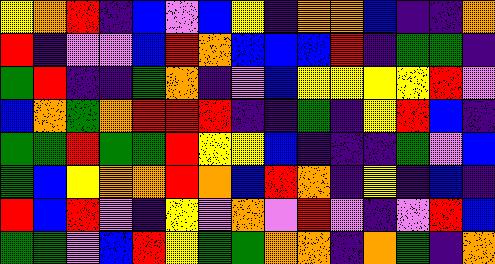[["yellow", "orange", "red", "indigo", "blue", "violet", "blue", "yellow", "indigo", "orange", "orange", "blue", "indigo", "indigo", "orange"], ["red", "indigo", "violet", "violet", "blue", "red", "orange", "blue", "blue", "blue", "red", "indigo", "green", "green", "indigo"], ["green", "red", "indigo", "indigo", "green", "orange", "indigo", "violet", "blue", "yellow", "yellow", "yellow", "yellow", "red", "violet"], ["blue", "orange", "green", "orange", "red", "red", "red", "indigo", "indigo", "green", "indigo", "yellow", "red", "blue", "indigo"], ["green", "green", "red", "green", "green", "red", "yellow", "yellow", "blue", "indigo", "indigo", "indigo", "green", "violet", "blue"], ["green", "blue", "yellow", "orange", "orange", "red", "orange", "blue", "red", "orange", "indigo", "yellow", "indigo", "blue", "indigo"], ["red", "blue", "red", "violet", "indigo", "yellow", "violet", "orange", "violet", "red", "violet", "indigo", "violet", "red", "blue"], ["green", "green", "violet", "blue", "red", "yellow", "green", "green", "orange", "orange", "indigo", "orange", "green", "indigo", "orange"]]